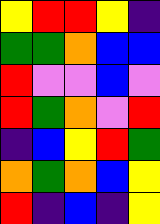[["yellow", "red", "red", "yellow", "indigo"], ["green", "green", "orange", "blue", "blue"], ["red", "violet", "violet", "blue", "violet"], ["red", "green", "orange", "violet", "red"], ["indigo", "blue", "yellow", "red", "green"], ["orange", "green", "orange", "blue", "yellow"], ["red", "indigo", "blue", "indigo", "yellow"]]